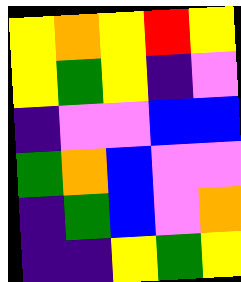[["yellow", "orange", "yellow", "red", "yellow"], ["yellow", "green", "yellow", "indigo", "violet"], ["indigo", "violet", "violet", "blue", "blue"], ["green", "orange", "blue", "violet", "violet"], ["indigo", "green", "blue", "violet", "orange"], ["indigo", "indigo", "yellow", "green", "yellow"]]